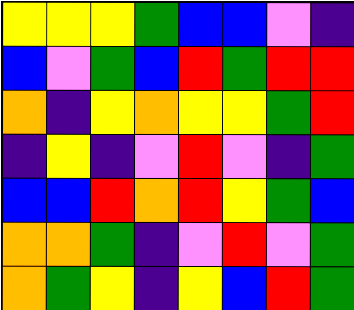[["yellow", "yellow", "yellow", "green", "blue", "blue", "violet", "indigo"], ["blue", "violet", "green", "blue", "red", "green", "red", "red"], ["orange", "indigo", "yellow", "orange", "yellow", "yellow", "green", "red"], ["indigo", "yellow", "indigo", "violet", "red", "violet", "indigo", "green"], ["blue", "blue", "red", "orange", "red", "yellow", "green", "blue"], ["orange", "orange", "green", "indigo", "violet", "red", "violet", "green"], ["orange", "green", "yellow", "indigo", "yellow", "blue", "red", "green"]]